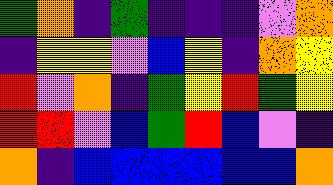[["green", "orange", "indigo", "green", "indigo", "indigo", "indigo", "violet", "orange"], ["indigo", "yellow", "yellow", "violet", "blue", "yellow", "indigo", "orange", "yellow"], ["red", "violet", "orange", "indigo", "green", "yellow", "red", "green", "yellow"], ["red", "red", "violet", "blue", "green", "red", "blue", "violet", "indigo"], ["orange", "indigo", "blue", "blue", "blue", "blue", "blue", "blue", "orange"]]